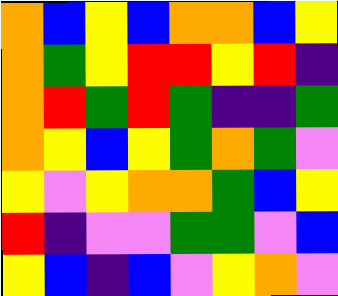[["orange", "blue", "yellow", "blue", "orange", "orange", "blue", "yellow"], ["orange", "green", "yellow", "red", "red", "yellow", "red", "indigo"], ["orange", "red", "green", "red", "green", "indigo", "indigo", "green"], ["orange", "yellow", "blue", "yellow", "green", "orange", "green", "violet"], ["yellow", "violet", "yellow", "orange", "orange", "green", "blue", "yellow"], ["red", "indigo", "violet", "violet", "green", "green", "violet", "blue"], ["yellow", "blue", "indigo", "blue", "violet", "yellow", "orange", "violet"]]